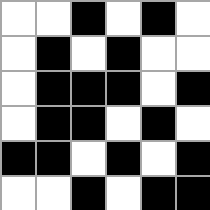[["white", "white", "black", "white", "black", "white"], ["white", "black", "white", "black", "white", "white"], ["white", "black", "black", "black", "white", "black"], ["white", "black", "black", "white", "black", "white"], ["black", "black", "white", "black", "white", "black"], ["white", "white", "black", "white", "black", "black"]]